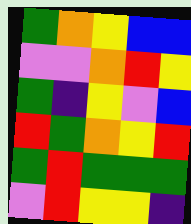[["green", "orange", "yellow", "blue", "blue"], ["violet", "violet", "orange", "red", "yellow"], ["green", "indigo", "yellow", "violet", "blue"], ["red", "green", "orange", "yellow", "red"], ["green", "red", "green", "green", "green"], ["violet", "red", "yellow", "yellow", "indigo"]]